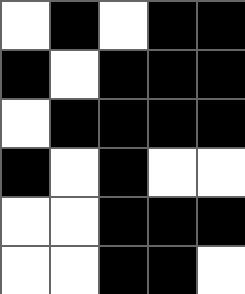[["white", "black", "white", "black", "black"], ["black", "white", "black", "black", "black"], ["white", "black", "black", "black", "black"], ["black", "white", "black", "white", "white"], ["white", "white", "black", "black", "black"], ["white", "white", "black", "black", "white"]]